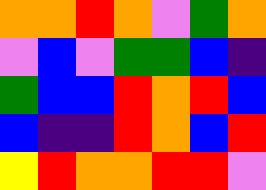[["orange", "orange", "red", "orange", "violet", "green", "orange"], ["violet", "blue", "violet", "green", "green", "blue", "indigo"], ["green", "blue", "blue", "red", "orange", "red", "blue"], ["blue", "indigo", "indigo", "red", "orange", "blue", "red"], ["yellow", "red", "orange", "orange", "red", "red", "violet"]]